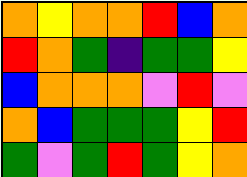[["orange", "yellow", "orange", "orange", "red", "blue", "orange"], ["red", "orange", "green", "indigo", "green", "green", "yellow"], ["blue", "orange", "orange", "orange", "violet", "red", "violet"], ["orange", "blue", "green", "green", "green", "yellow", "red"], ["green", "violet", "green", "red", "green", "yellow", "orange"]]